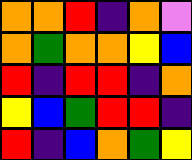[["orange", "orange", "red", "indigo", "orange", "violet"], ["orange", "green", "orange", "orange", "yellow", "blue"], ["red", "indigo", "red", "red", "indigo", "orange"], ["yellow", "blue", "green", "red", "red", "indigo"], ["red", "indigo", "blue", "orange", "green", "yellow"]]